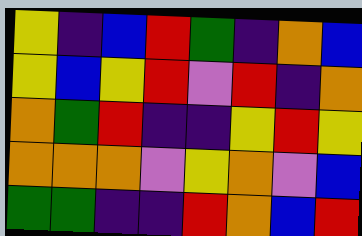[["yellow", "indigo", "blue", "red", "green", "indigo", "orange", "blue"], ["yellow", "blue", "yellow", "red", "violet", "red", "indigo", "orange"], ["orange", "green", "red", "indigo", "indigo", "yellow", "red", "yellow"], ["orange", "orange", "orange", "violet", "yellow", "orange", "violet", "blue"], ["green", "green", "indigo", "indigo", "red", "orange", "blue", "red"]]